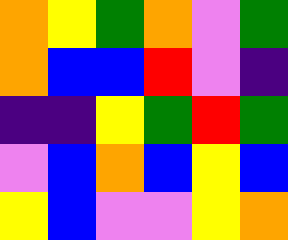[["orange", "yellow", "green", "orange", "violet", "green"], ["orange", "blue", "blue", "red", "violet", "indigo"], ["indigo", "indigo", "yellow", "green", "red", "green"], ["violet", "blue", "orange", "blue", "yellow", "blue"], ["yellow", "blue", "violet", "violet", "yellow", "orange"]]